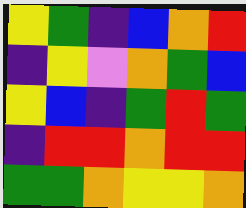[["yellow", "green", "indigo", "blue", "orange", "red"], ["indigo", "yellow", "violet", "orange", "green", "blue"], ["yellow", "blue", "indigo", "green", "red", "green"], ["indigo", "red", "red", "orange", "red", "red"], ["green", "green", "orange", "yellow", "yellow", "orange"]]